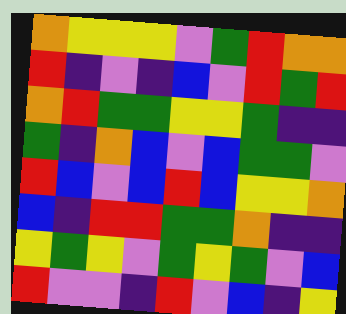[["orange", "yellow", "yellow", "yellow", "violet", "green", "red", "orange", "orange"], ["red", "indigo", "violet", "indigo", "blue", "violet", "red", "green", "red"], ["orange", "red", "green", "green", "yellow", "yellow", "green", "indigo", "indigo"], ["green", "indigo", "orange", "blue", "violet", "blue", "green", "green", "violet"], ["red", "blue", "violet", "blue", "red", "blue", "yellow", "yellow", "orange"], ["blue", "indigo", "red", "red", "green", "green", "orange", "indigo", "indigo"], ["yellow", "green", "yellow", "violet", "green", "yellow", "green", "violet", "blue"], ["red", "violet", "violet", "indigo", "red", "violet", "blue", "indigo", "yellow"]]